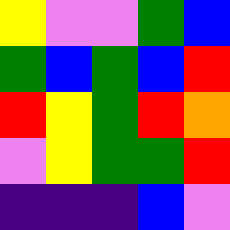[["yellow", "violet", "violet", "green", "blue"], ["green", "blue", "green", "blue", "red"], ["red", "yellow", "green", "red", "orange"], ["violet", "yellow", "green", "green", "red"], ["indigo", "indigo", "indigo", "blue", "violet"]]